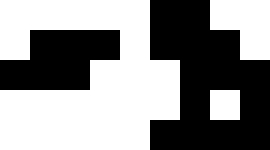[["white", "white", "white", "white", "white", "black", "black", "white", "white"], ["white", "black", "black", "black", "white", "black", "black", "black", "white"], ["black", "black", "black", "white", "white", "white", "black", "black", "black"], ["white", "white", "white", "white", "white", "white", "black", "white", "black"], ["white", "white", "white", "white", "white", "black", "black", "black", "black"]]